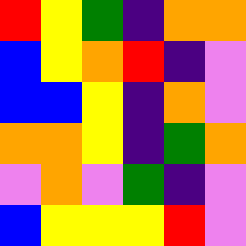[["red", "yellow", "green", "indigo", "orange", "orange"], ["blue", "yellow", "orange", "red", "indigo", "violet"], ["blue", "blue", "yellow", "indigo", "orange", "violet"], ["orange", "orange", "yellow", "indigo", "green", "orange"], ["violet", "orange", "violet", "green", "indigo", "violet"], ["blue", "yellow", "yellow", "yellow", "red", "violet"]]